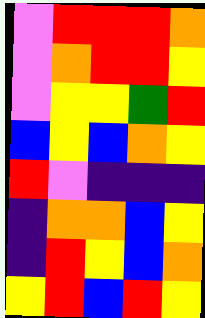[["violet", "red", "red", "red", "orange"], ["violet", "orange", "red", "red", "yellow"], ["violet", "yellow", "yellow", "green", "red"], ["blue", "yellow", "blue", "orange", "yellow"], ["red", "violet", "indigo", "indigo", "indigo"], ["indigo", "orange", "orange", "blue", "yellow"], ["indigo", "red", "yellow", "blue", "orange"], ["yellow", "red", "blue", "red", "yellow"]]